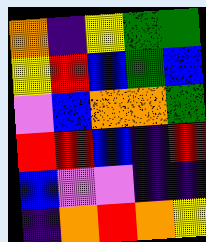[["orange", "indigo", "yellow", "green", "green"], ["yellow", "red", "blue", "green", "blue"], ["violet", "blue", "orange", "orange", "green"], ["red", "red", "blue", "indigo", "red"], ["blue", "violet", "violet", "indigo", "indigo"], ["indigo", "orange", "red", "orange", "yellow"]]